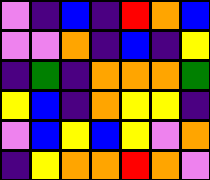[["violet", "indigo", "blue", "indigo", "red", "orange", "blue"], ["violet", "violet", "orange", "indigo", "blue", "indigo", "yellow"], ["indigo", "green", "indigo", "orange", "orange", "orange", "green"], ["yellow", "blue", "indigo", "orange", "yellow", "yellow", "indigo"], ["violet", "blue", "yellow", "blue", "yellow", "violet", "orange"], ["indigo", "yellow", "orange", "orange", "red", "orange", "violet"]]